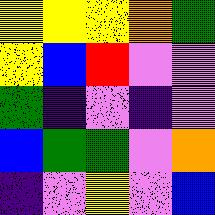[["yellow", "yellow", "yellow", "orange", "green"], ["yellow", "blue", "red", "violet", "violet"], ["green", "indigo", "violet", "indigo", "violet"], ["blue", "green", "green", "violet", "orange"], ["indigo", "violet", "yellow", "violet", "blue"]]